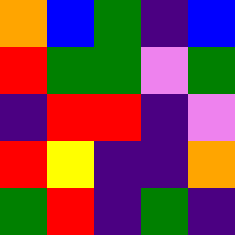[["orange", "blue", "green", "indigo", "blue"], ["red", "green", "green", "violet", "green"], ["indigo", "red", "red", "indigo", "violet"], ["red", "yellow", "indigo", "indigo", "orange"], ["green", "red", "indigo", "green", "indigo"]]